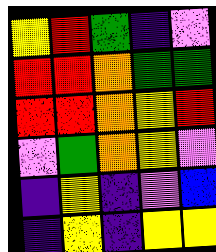[["yellow", "red", "green", "indigo", "violet"], ["red", "red", "orange", "green", "green"], ["red", "red", "orange", "yellow", "red"], ["violet", "green", "orange", "yellow", "violet"], ["indigo", "yellow", "indigo", "violet", "blue"], ["indigo", "yellow", "indigo", "yellow", "yellow"]]